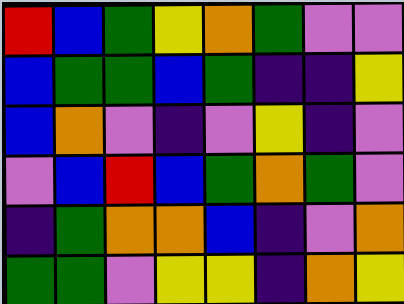[["red", "blue", "green", "yellow", "orange", "green", "violet", "violet"], ["blue", "green", "green", "blue", "green", "indigo", "indigo", "yellow"], ["blue", "orange", "violet", "indigo", "violet", "yellow", "indigo", "violet"], ["violet", "blue", "red", "blue", "green", "orange", "green", "violet"], ["indigo", "green", "orange", "orange", "blue", "indigo", "violet", "orange"], ["green", "green", "violet", "yellow", "yellow", "indigo", "orange", "yellow"]]